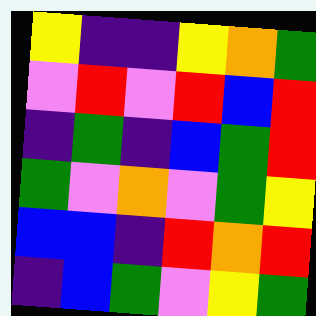[["yellow", "indigo", "indigo", "yellow", "orange", "green"], ["violet", "red", "violet", "red", "blue", "red"], ["indigo", "green", "indigo", "blue", "green", "red"], ["green", "violet", "orange", "violet", "green", "yellow"], ["blue", "blue", "indigo", "red", "orange", "red"], ["indigo", "blue", "green", "violet", "yellow", "green"]]